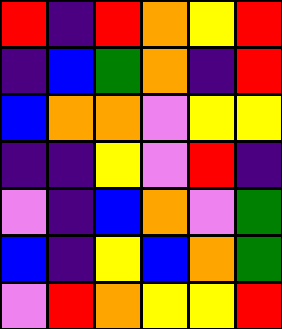[["red", "indigo", "red", "orange", "yellow", "red"], ["indigo", "blue", "green", "orange", "indigo", "red"], ["blue", "orange", "orange", "violet", "yellow", "yellow"], ["indigo", "indigo", "yellow", "violet", "red", "indigo"], ["violet", "indigo", "blue", "orange", "violet", "green"], ["blue", "indigo", "yellow", "blue", "orange", "green"], ["violet", "red", "orange", "yellow", "yellow", "red"]]